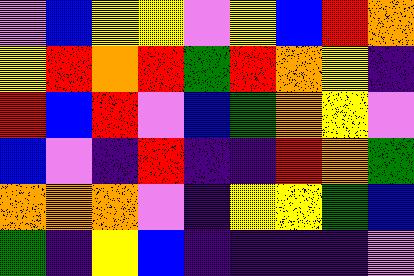[["violet", "blue", "yellow", "yellow", "violet", "yellow", "blue", "red", "orange"], ["yellow", "red", "orange", "red", "green", "red", "orange", "yellow", "indigo"], ["red", "blue", "red", "violet", "blue", "green", "orange", "yellow", "violet"], ["blue", "violet", "indigo", "red", "indigo", "indigo", "red", "orange", "green"], ["orange", "orange", "orange", "violet", "indigo", "yellow", "yellow", "green", "blue"], ["green", "indigo", "yellow", "blue", "indigo", "indigo", "indigo", "indigo", "violet"]]